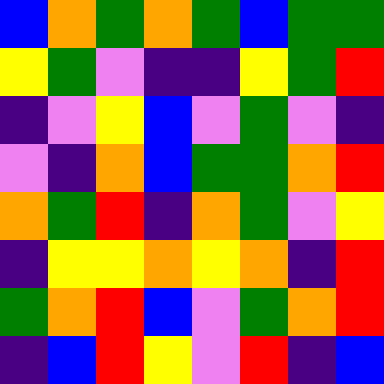[["blue", "orange", "green", "orange", "green", "blue", "green", "green"], ["yellow", "green", "violet", "indigo", "indigo", "yellow", "green", "red"], ["indigo", "violet", "yellow", "blue", "violet", "green", "violet", "indigo"], ["violet", "indigo", "orange", "blue", "green", "green", "orange", "red"], ["orange", "green", "red", "indigo", "orange", "green", "violet", "yellow"], ["indigo", "yellow", "yellow", "orange", "yellow", "orange", "indigo", "red"], ["green", "orange", "red", "blue", "violet", "green", "orange", "red"], ["indigo", "blue", "red", "yellow", "violet", "red", "indigo", "blue"]]